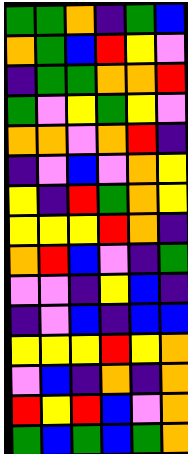[["green", "green", "orange", "indigo", "green", "blue"], ["orange", "green", "blue", "red", "yellow", "violet"], ["indigo", "green", "green", "orange", "orange", "red"], ["green", "violet", "yellow", "green", "yellow", "violet"], ["orange", "orange", "violet", "orange", "red", "indigo"], ["indigo", "violet", "blue", "violet", "orange", "yellow"], ["yellow", "indigo", "red", "green", "orange", "yellow"], ["yellow", "yellow", "yellow", "red", "orange", "indigo"], ["orange", "red", "blue", "violet", "indigo", "green"], ["violet", "violet", "indigo", "yellow", "blue", "indigo"], ["indigo", "violet", "blue", "indigo", "blue", "blue"], ["yellow", "yellow", "yellow", "red", "yellow", "orange"], ["violet", "blue", "indigo", "orange", "indigo", "orange"], ["red", "yellow", "red", "blue", "violet", "orange"], ["green", "blue", "green", "blue", "green", "orange"]]